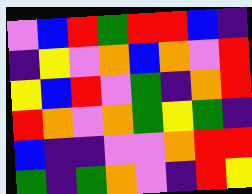[["violet", "blue", "red", "green", "red", "red", "blue", "indigo"], ["indigo", "yellow", "violet", "orange", "blue", "orange", "violet", "red"], ["yellow", "blue", "red", "violet", "green", "indigo", "orange", "red"], ["red", "orange", "violet", "orange", "green", "yellow", "green", "indigo"], ["blue", "indigo", "indigo", "violet", "violet", "orange", "red", "red"], ["green", "indigo", "green", "orange", "violet", "indigo", "red", "yellow"]]